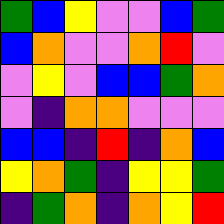[["green", "blue", "yellow", "violet", "violet", "blue", "green"], ["blue", "orange", "violet", "violet", "orange", "red", "violet"], ["violet", "yellow", "violet", "blue", "blue", "green", "orange"], ["violet", "indigo", "orange", "orange", "violet", "violet", "violet"], ["blue", "blue", "indigo", "red", "indigo", "orange", "blue"], ["yellow", "orange", "green", "indigo", "yellow", "yellow", "green"], ["indigo", "green", "orange", "indigo", "orange", "yellow", "red"]]